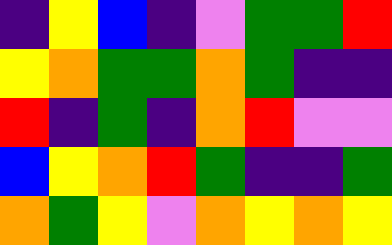[["indigo", "yellow", "blue", "indigo", "violet", "green", "green", "red"], ["yellow", "orange", "green", "green", "orange", "green", "indigo", "indigo"], ["red", "indigo", "green", "indigo", "orange", "red", "violet", "violet"], ["blue", "yellow", "orange", "red", "green", "indigo", "indigo", "green"], ["orange", "green", "yellow", "violet", "orange", "yellow", "orange", "yellow"]]